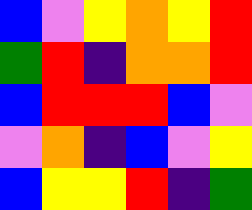[["blue", "violet", "yellow", "orange", "yellow", "red"], ["green", "red", "indigo", "orange", "orange", "red"], ["blue", "red", "red", "red", "blue", "violet"], ["violet", "orange", "indigo", "blue", "violet", "yellow"], ["blue", "yellow", "yellow", "red", "indigo", "green"]]